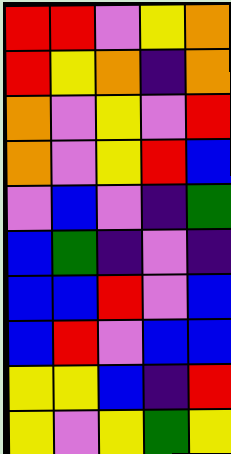[["red", "red", "violet", "yellow", "orange"], ["red", "yellow", "orange", "indigo", "orange"], ["orange", "violet", "yellow", "violet", "red"], ["orange", "violet", "yellow", "red", "blue"], ["violet", "blue", "violet", "indigo", "green"], ["blue", "green", "indigo", "violet", "indigo"], ["blue", "blue", "red", "violet", "blue"], ["blue", "red", "violet", "blue", "blue"], ["yellow", "yellow", "blue", "indigo", "red"], ["yellow", "violet", "yellow", "green", "yellow"]]